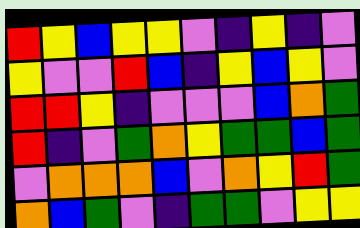[["red", "yellow", "blue", "yellow", "yellow", "violet", "indigo", "yellow", "indigo", "violet"], ["yellow", "violet", "violet", "red", "blue", "indigo", "yellow", "blue", "yellow", "violet"], ["red", "red", "yellow", "indigo", "violet", "violet", "violet", "blue", "orange", "green"], ["red", "indigo", "violet", "green", "orange", "yellow", "green", "green", "blue", "green"], ["violet", "orange", "orange", "orange", "blue", "violet", "orange", "yellow", "red", "green"], ["orange", "blue", "green", "violet", "indigo", "green", "green", "violet", "yellow", "yellow"]]